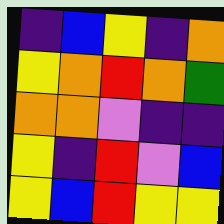[["indigo", "blue", "yellow", "indigo", "orange"], ["yellow", "orange", "red", "orange", "green"], ["orange", "orange", "violet", "indigo", "indigo"], ["yellow", "indigo", "red", "violet", "blue"], ["yellow", "blue", "red", "yellow", "yellow"]]